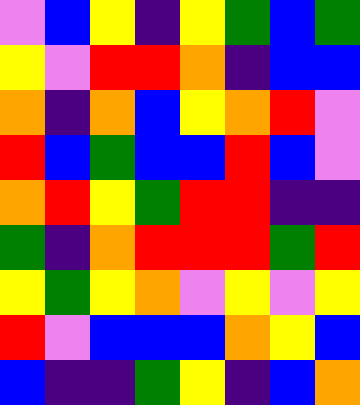[["violet", "blue", "yellow", "indigo", "yellow", "green", "blue", "green"], ["yellow", "violet", "red", "red", "orange", "indigo", "blue", "blue"], ["orange", "indigo", "orange", "blue", "yellow", "orange", "red", "violet"], ["red", "blue", "green", "blue", "blue", "red", "blue", "violet"], ["orange", "red", "yellow", "green", "red", "red", "indigo", "indigo"], ["green", "indigo", "orange", "red", "red", "red", "green", "red"], ["yellow", "green", "yellow", "orange", "violet", "yellow", "violet", "yellow"], ["red", "violet", "blue", "blue", "blue", "orange", "yellow", "blue"], ["blue", "indigo", "indigo", "green", "yellow", "indigo", "blue", "orange"]]